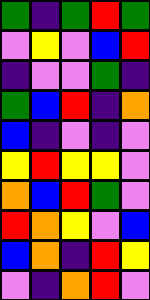[["green", "indigo", "green", "red", "green"], ["violet", "yellow", "violet", "blue", "red"], ["indigo", "violet", "violet", "green", "indigo"], ["green", "blue", "red", "indigo", "orange"], ["blue", "indigo", "violet", "indigo", "violet"], ["yellow", "red", "yellow", "yellow", "violet"], ["orange", "blue", "red", "green", "violet"], ["red", "orange", "yellow", "violet", "blue"], ["blue", "orange", "indigo", "red", "yellow"], ["violet", "indigo", "orange", "red", "violet"]]